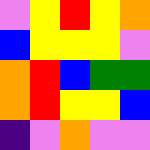[["violet", "yellow", "red", "yellow", "orange"], ["blue", "yellow", "yellow", "yellow", "violet"], ["orange", "red", "blue", "green", "green"], ["orange", "red", "yellow", "yellow", "blue"], ["indigo", "violet", "orange", "violet", "violet"]]